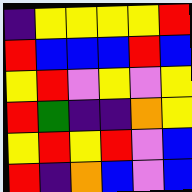[["indigo", "yellow", "yellow", "yellow", "yellow", "red"], ["red", "blue", "blue", "blue", "red", "blue"], ["yellow", "red", "violet", "yellow", "violet", "yellow"], ["red", "green", "indigo", "indigo", "orange", "yellow"], ["yellow", "red", "yellow", "red", "violet", "blue"], ["red", "indigo", "orange", "blue", "violet", "blue"]]